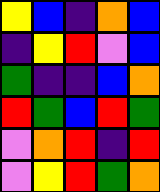[["yellow", "blue", "indigo", "orange", "blue"], ["indigo", "yellow", "red", "violet", "blue"], ["green", "indigo", "indigo", "blue", "orange"], ["red", "green", "blue", "red", "green"], ["violet", "orange", "red", "indigo", "red"], ["violet", "yellow", "red", "green", "orange"]]